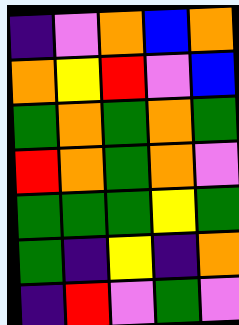[["indigo", "violet", "orange", "blue", "orange"], ["orange", "yellow", "red", "violet", "blue"], ["green", "orange", "green", "orange", "green"], ["red", "orange", "green", "orange", "violet"], ["green", "green", "green", "yellow", "green"], ["green", "indigo", "yellow", "indigo", "orange"], ["indigo", "red", "violet", "green", "violet"]]